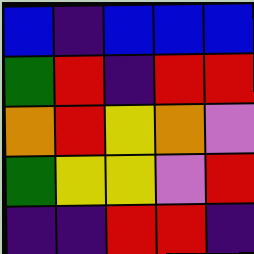[["blue", "indigo", "blue", "blue", "blue"], ["green", "red", "indigo", "red", "red"], ["orange", "red", "yellow", "orange", "violet"], ["green", "yellow", "yellow", "violet", "red"], ["indigo", "indigo", "red", "red", "indigo"]]